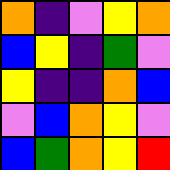[["orange", "indigo", "violet", "yellow", "orange"], ["blue", "yellow", "indigo", "green", "violet"], ["yellow", "indigo", "indigo", "orange", "blue"], ["violet", "blue", "orange", "yellow", "violet"], ["blue", "green", "orange", "yellow", "red"]]